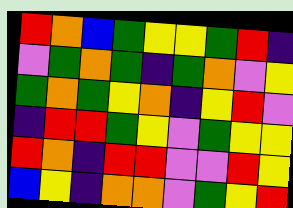[["red", "orange", "blue", "green", "yellow", "yellow", "green", "red", "indigo"], ["violet", "green", "orange", "green", "indigo", "green", "orange", "violet", "yellow"], ["green", "orange", "green", "yellow", "orange", "indigo", "yellow", "red", "violet"], ["indigo", "red", "red", "green", "yellow", "violet", "green", "yellow", "yellow"], ["red", "orange", "indigo", "red", "red", "violet", "violet", "red", "yellow"], ["blue", "yellow", "indigo", "orange", "orange", "violet", "green", "yellow", "red"]]